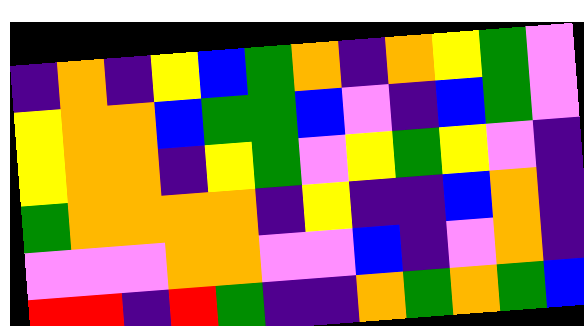[["indigo", "orange", "indigo", "yellow", "blue", "green", "orange", "indigo", "orange", "yellow", "green", "violet"], ["yellow", "orange", "orange", "blue", "green", "green", "blue", "violet", "indigo", "blue", "green", "violet"], ["yellow", "orange", "orange", "indigo", "yellow", "green", "violet", "yellow", "green", "yellow", "violet", "indigo"], ["green", "orange", "orange", "orange", "orange", "indigo", "yellow", "indigo", "indigo", "blue", "orange", "indigo"], ["violet", "violet", "violet", "orange", "orange", "violet", "violet", "blue", "indigo", "violet", "orange", "indigo"], ["red", "red", "indigo", "red", "green", "indigo", "indigo", "orange", "green", "orange", "green", "blue"]]